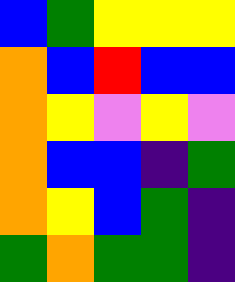[["blue", "green", "yellow", "yellow", "yellow"], ["orange", "blue", "red", "blue", "blue"], ["orange", "yellow", "violet", "yellow", "violet"], ["orange", "blue", "blue", "indigo", "green"], ["orange", "yellow", "blue", "green", "indigo"], ["green", "orange", "green", "green", "indigo"]]